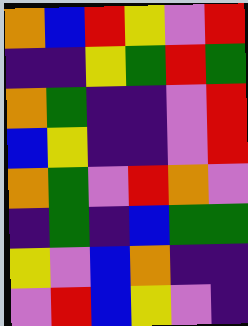[["orange", "blue", "red", "yellow", "violet", "red"], ["indigo", "indigo", "yellow", "green", "red", "green"], ["orange", "green", "indigo", "indigo", "violet", "red"], ["blue", "yellow", "indigo", "indigo", "violet", "red"], ["orange", "green", "violet", "red", "orange", "violet"], ["indigo", "green", "indigo", "blue", "green", "green"], ["yellow", "violet", "blue", "orange", "indigo", "indigo"], ["violet", "red", "blue", "yellow", "violet", "indigo"]]